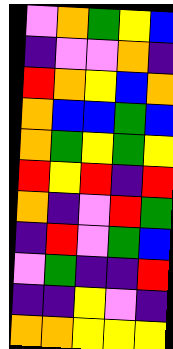[["violet", "orange", "green", "yellow", "blue"], ["indigo", "violet", "violet", "orange", "indigo"], ["red", "orange", "yellow", "blue", "orange"], ["orange", "blue", "blue", "green", "blue"], ["orange", "green", "yellow", "green", "yellow"], ["red", "yellow", "red", "indigo", "red"], ["orange", "indigo", "violet", "red", "green"], ["indigo", "red", "violet", "green", "blue"], ["violet", "green", "indigo", "indigo", "red"], ["indigo", "indigo", "yellow", "violet", "indigo"], ["orange", "orange", "yellow", "yellow", "yellow"]]